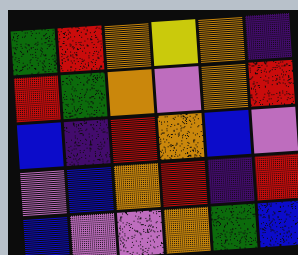[["green", "red", "orange", "yellow", "orange", "indigo"], ["red", "green", "orange", "violet", "orange", "red"], ["blue", "indigo", "red", "orange", "blue", "violet"], ["violet", "blue", "orange", "red", "indigo", "red"], ["blue", "violet", "violet", "orange", "green", "blue"]]